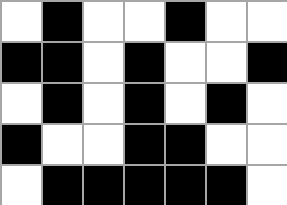[["white", "black", "white", "white", "black", "white", "white"], ["black", "black", "white", "black", "white", "white", "black"], ["white", "black", "white", "black", "white", "black", "white"], ["black", "white", "white", "black", "black", "white", "white"], ["white", "black", "black", "black", "black", "black", "white"]]